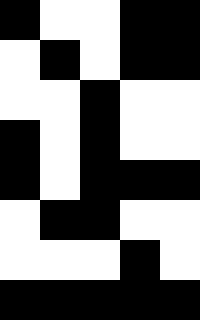[["black", "white", "white", "black", "black"], ["white", "black", "white", "black", "black"], ["white", "white", "black", "white", "white"], ["black", "white", "black", "white", "white"], ["black", "white", "black", "black", "black"], ["white", "black", "black", "white", "white"], ["white", "white", "white", "black", "white"], ["black", "black", "black", "black", "black"]]